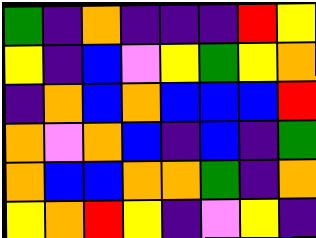[["green", "indigo", "orange", "indigo", "indigo", "indigo", "red", "yellow"], ["yellow", "indigo", "blue", "violet", "yellow", "green", "yellow", "orange"], ["indigo", "orange", "blue", "orange", "blue", "blue", "blue", "red"], ["orange", "violet", "orange", "blue", "indigo", "blue", "indigo", "green"], ["orange", "blue", "blue", "orange", "orange", "green", "indigo", "orange"], ["yellow", "orange", "red", "yellow", "indigo", "violet", "yellow", "indigo"]]